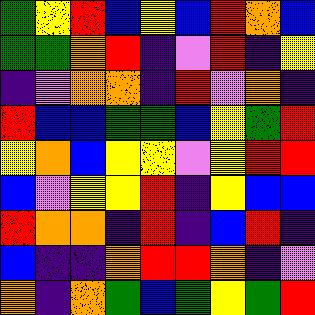[["green", "yellow", "red", "blue", "yellow", "blue", "red", "orange", "blue"], ["green", "green", "orange", "red", "indigo", "violet", "red", "indigo", "yellow"], ["indigo", "violet", "orange", "orange", "indigo", "red", "violet", "orange", "indigo"], ["red", "blue", "blue", "green", "green", "blue", "yellow", "green", "red"], ["yellow", "orange", "blue", "yellow", "yellow", "violet", "yellow", "red", "red"], ["blue", "violet", "yellow", "yellow", "red", "indigo", "yellow", "blue", "blue"], ["red", "orange", "orange", "indigo", "red", "indigo", "blue", "red", "indigo"], ["blue", "indigo", "indigo", "orange", "red", "red", "orange", "indigo", "violet"], ["orange", "indigo", "orange", "green", "blue", "green", "yellow", "green", "red"]]